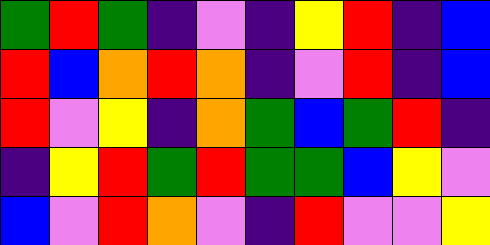[["green", "red", "green", "indigo", "violet", "indigo", "yellow", "red", "indigo", "blue"], ["red", "blue", "orange", "red", "orange", "indigo", "violet", "red", "indigo", "blue"], ["red", "violet", "yellow", "indigo", "orange", "green", "blue", "green", "red", "indigo"], ["indigo", "yellow", "red", "green", "red", "green", "green", "blue", "yellow", "violet"], ["blue", "violet", "red", "orange", "violet", "indigo", "red", "violet", "violet", "yellow"]]